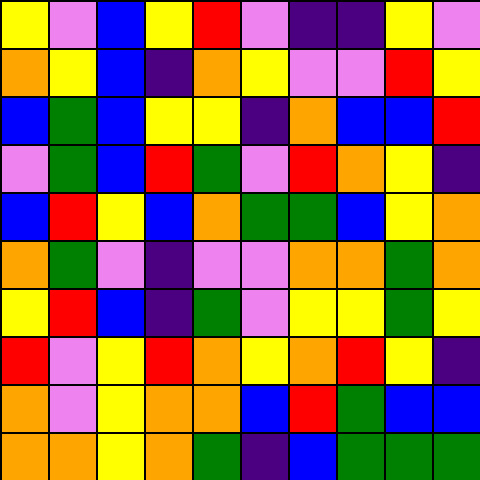[["yellow", "violet", "blue", "yellow", "red", "violet", "indigo", "indigo", "yellow", "violet"], ["orange", "yellow", "blue", "indigo", "orange", "yellow", "violet", "violet", "red", "yellow"], ["blue", "green", "blue", "yellow", "yellow", "indigo", "orange", "blue", "blue", "red"], ["violet", "green", "blue", "red", "green", "violet", "red", "orange", "yellow", "indigo"], ["blue", "red", "yellow", "blue", "orange", "green", "green", "blue", "yellow", "orange"], ["orange", "green", "violet", "indigo", "violet", "violet", "orange", "orange", "green", "orange"], ["yellow", "red", "blue", "indigo", "green", "violet", "yellow", "yellow", "green", "yellow"], ["red", "violet", "yellow", "red", "orange", "yellow", "orange", "red", "yellow", "indigo"], ["orange", "violet", "yellow", "orange", "orange", "blue", "red", "green", "blue", "blue"], ["orange", "orange", "yellow", "orange", "green", "indigo", "blue", "green", "green", "green"]]